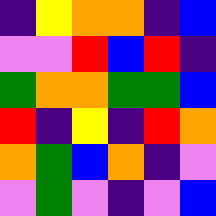[["indigo", "yellow", "orange", "orange", "indigo", "blue"], ["violet", "violet", "red", "blue", "red", "indigo"], ["green", "orange", "orange", "green", "green", "blue"], ["red", "indigo", "yellow", "indigo", "red", "orange"], ["orange", "green", "blue", "orange", "indigo", "violet"], ["violet", "green", "violet", "indigo", "violet", "blue"]]